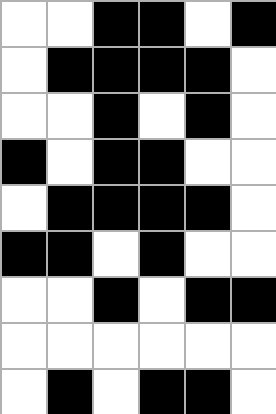[["white", "white", "black", "black", "white", "black"], ["white", "black", "black", "black", "black", "white"], ["white", "white", "black", "white", "black", "white"], ["black", "white", "black", "black", "white", "white"], ["white", "black", "black", "black", "black", "white"], ["black", "black", "white", "black", "white", "white"], ["white", "white", "black", "white", "black", "black"], ["white", "white", "white", "white", "white", "white"], ["white", "black", "white", "black", "black", "white"]]